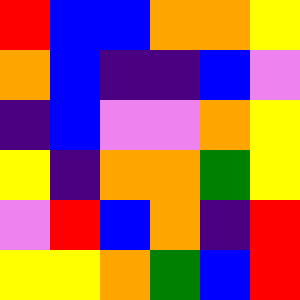[["red", "blue", "blue", "orange", "orange", "yellow"], ["orange", "blue", "indigo", "indigo", "blue", "violet"], ["indigo", "blue", "violet", "violet", "orange", "yellow"], ["yellow", "indigo", "orange", "orange", "green", "yellow"], ["violet", "red", "blue", "orange", "indigo", "red"], ["yellow", "yellow", "orange", "green", "blue", "red"]]